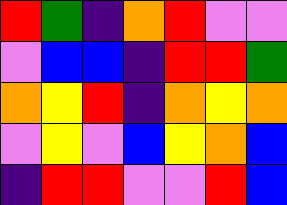[["red", "green", "indigo", "orange", "red", "violet", "violet"], ["violet", "blue", "blue", "indigo", "red", "red", "green"], ["orange", "yellow", "red", "indigo", "orange", "yellow", "orange"], ["violet", "yellow", "violet", "blue", "yellow", "orange", "blue"], ["indigo", "red", "red", "violet", "violet", "red", "blue"]]